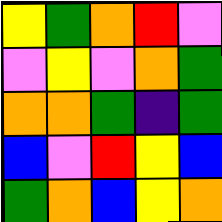[["yellow", "green", "orange", "red", "violet"], ["violet", "yellow", "violet", "orange", "green"], ["orange", "orange", "green", "indigo", "green"], ["blue", "violet", "red", "yellow", "blue"], ["green", "orange", "blue", "yellow", "orange"]]